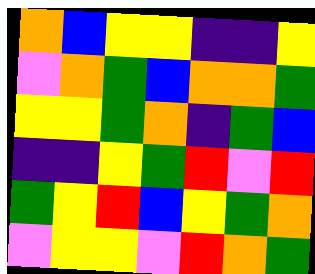[["orange", "blue", "yellow", "yellow", "indigo", "indigo", "yellow"], ["violet", "orange", "green", "blue", "orange", "orange", "green"], ["yellow", "yellow", "green", "orange", "indigo", "green", "blue"], ["indigo", "indigo", "yellow", "green", "red", "violet", "red"], ["green", "yellow", "red", "blue", "yellow", "green", "orange"], ["violet", "yellow", "yellow", "violet", "red", "orange", "green"]]